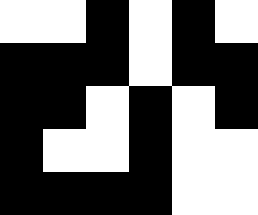[["white", "white", "black", "white", "black", "white"], ["black", "black", "black", "white", "black", "black"], ["black", "black", "white", "black", "white", "black"], ["black", "white", "white", "black", "white", "white"], ["black", "black", "black", "black", "white", "white"]]